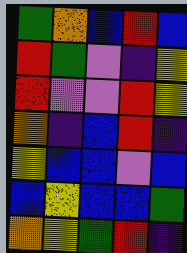[["green", "orange", "blue", "red", "blue"], ["red", "green", "violet", "indigo", "yellow"], ["red", "violet", "violet", "red", "yellow"], ["orange", "indigo", "blue", "red", "indigo"], ["yellow", "blue", "blue", "violet", "blue"], ["blue", "yellow", "blue", "blue", "green"], ["orange", "yellow", "green", "red", "indigo"]]